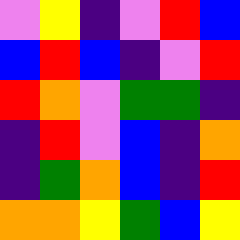[["violet", "yellow", "indigo", "violet", "red", "blue"], ["blue", "red", "blue", "indigo", "violet", "red"], ["red", "orange", "violet", "green", "green", "indigo"], ["indigo", "red", "violet", "blue", "indigo", "orange"], ["indigo", "green", "orange", "blue", "indigo", "red"], ["orange", "orange", "yellow", "green", "blue", "yellow"]]